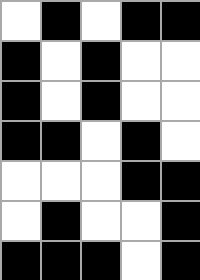[["white", "black", "white", "black", "black"], ["black", "white", "black", "white", "white"], ["black", "white", "black", "white", "white"], ["black", "black", "white", "black", "white"], ["white", "white", "white", "black", "black"], ["white", "black", "white", "white", "black"], ["black", "black", "black", "white", "black"]]